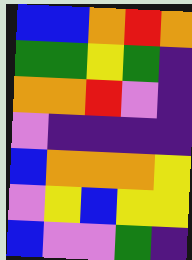[["blue", "blue", "orange", "red", "orange"], ["green", "green", "yellow", "green", "indigo"], ["orange", "orange", "red", "violet", "indigo"], ["violet", "indigo", "indigo", "indigo", "indigo"], ["blue", "orange", "orange", "orange", "yellow"], ["violet", "yellow", "blue", "yellow", "yellow"], ["blue", "violet", "violet", "green", "indigo"]]